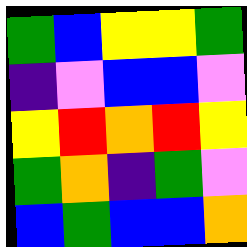[["green", "blue", "yellow", "yellow", "green"], ["indigo", "violet", "blue", "blue", "violet"], ["yellow", "red", "orange", "red", "yellow"], ["green", "orange", "indigo", "green", "violet"], ["blue", "green", "blue", "blue", "orange"]]